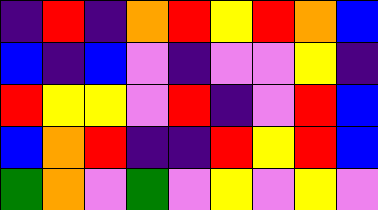[["indigo", "red", "indigo", "orange", "red", "yellow", "red", "orange", "blue"], ["blue", "indigo", "blue", "violet", "indigo", "violet", "violet", "yellow", "indigo"], ["red", "yellow", "yellow", "violet", "red", "indigo", "violet", "red", "blue"], ["blue", "orange", "red", "indigo", "indigo", "red", "yellow", "red", "blue"], ["green", "orange", "violet", "green", "violet", "yellow", "violet", "yellow", "violet"]]